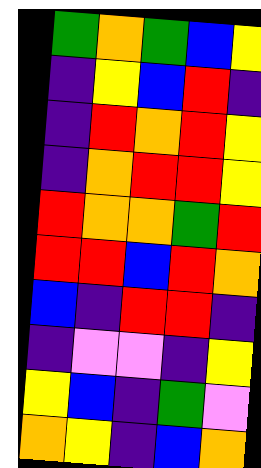[["green", "orange", "green", "blue", "yellow"], ["indigo", "yellow", "blue", "red", "indigo"], ["indigo", "red", "orange", "red", "yellow"], ["indigo", "orange", "red", "red", "yellow"], ["red", "orange", "orange", "green", "red"], ["red", "red", "blue", "red", "orange"], ["blue", "indigo", "red", "red", "indigo"], ["indigo", "violet", "violet", "indigo", "yellow"], ["yellow", "blue", "indigo", "green", "violet"], ["orange", "yellow", "indigo", "blue", "orange"]]